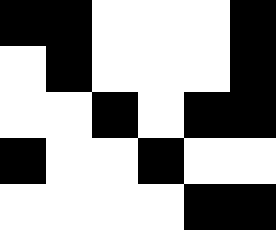[["black", "black", "white", "white", "white", "black"], ["white", "black", "white", "white", "white", "black"], ["white", "white", "black", "white", "black", "black"], ["black", "white", "white", "black", "white", "white"], ["white", "white", "white", "white", "black", "black"]]